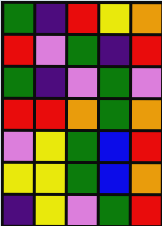[["green", "indigo", "red", "yellow", "orange"], ["red", "violet", "green", "indigo", "red"], ["green", "indigo", "violet", "green", "violet"], ["red", "red", "orange", "green", "orange"], ["violet", "yellow", "green", "blue", "red"], ["yellow", "yellow", "green", "blue", "orange"], ["indigo", "yellow", "violet", "green", "red"]]